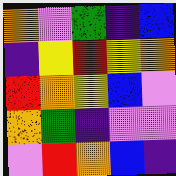[["orange", "violet", "green", "indigo", "blue"], ["indigo", "yellow", "red", "yellow", "orange"], ["red", "orange", "yellow", "blue", "violet"], ["orange", "green", "indigo", "violet", "violet"], ["violet", "red", "orange", "blue", "indigo"]]